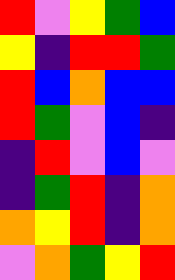[["red", "violet", "yellow", "green", "blue"], ["yellow", "indigo", "red", "red", "green"], ["red", "blue", "orange", "blue", "blue"], ["red", "green", "violet", "blue", "indigo"], ["indigo", "red", "violet", "blue", "violet"], ["indigo", "green", "red", "indigo", "orange"], ["orange", "yellow", "red", "indigo", "orange"], ["violet", "orange", "green", "yellow", "red"]]